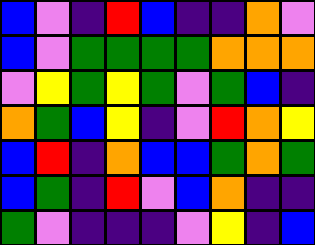[["blue", "violet", "indigo", "red", "blue", "indigo", "indigo", "orange", "violet"], ["blue", "violet", "green", "green", "green", "green", "orange", "orange", "orange"], ["violet", "yellow", "green", "yellow", "green", "violet", "green", "blue", "indigo"], ["orange", "green", "blue", "yellow", "indigo", "violet", "red", "orange", "yellow"], ["blue", "red", "indigo", "orange", "blue", "blue", "green", "orange", "green"], ["blue", "green", "indigo", "red", "violet", "blue", "orange", "indigo", "indigo"], ["green", "violet", "indigo", "indigo", "indigo", "violet", "yellow", "indigo", "blue"]]